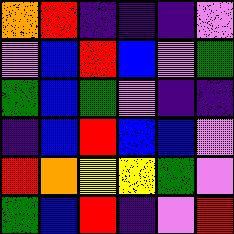[["orange", "red", "indigo", "indigo", "indigo", "violet"], ["violet", "blue", "red", "blue", "violet", "green"], ["green", "blue", "green", "violet", "indigo", "indigo"], ["indigo", "blue", "red", "blue", "blue", "violet"], ["red", "orange", "yellow", "yellow", "green", "violet"], ["green", "blue", "red", "indigo", "violet", "red"]]